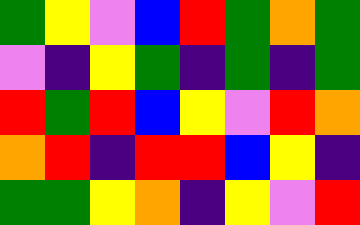[["green", "yellow", "violet", "blue", "red", "green", "orange", "green"], ["violet", "indigo", "yellow", "green", "indigo", "green", "indigo", "green"], ["red", "green", "red", "blue", "yellow", "violet", "red", "orange"], ["orange", "red", "indigo", "red", "red", "blue", "yellow", "indigo"], ["green", "green", "yellow", "orange", "indigo", "yellow", "violet", "red"]]